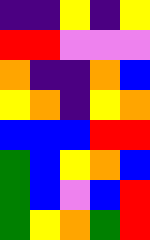[["indigo", "indigo", "yellow", "indigo", "yellow"], ["red", "red", "violet", "violet", "violet"], ["orange", "indigo", "indigo", "orange", "blue"], ["yellow", "orange", "indigo", "yellow", "orange"], ["blue", "blue", "blue", "red", "red"], ["green", "blue", "yellow", "orange", "blue"], ["green", "blue", "violet", "blue", "red"], ["green", "yellow", "orange", "green", "red"]]